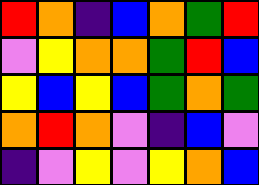[["red", "orange", "indigo", "blue", "orange", "green", "red"], ["violet", "yellow", "orange", "orange", "green", "red", "blue"], ["yellow", "blue", "yellow", "blue", "green", "orange", "green"], ["orange", "red", "orange", "violet", "indigo", "blue", "violet"], ["indigo", "violet", "yellow", "violet", "yellow", "orange", "blue"]]